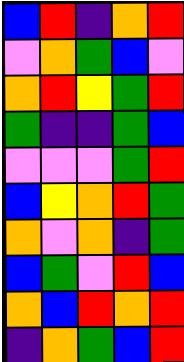[["blue", "red", "indigo", "orange", "red"], ["violet", "orange", "green", "blue", "violet"], ["orange", "red", "yellow", "green", "red"], ["green", "indigo", "indigo", "green", "blue"], ["violet", "violet", "violet", "green", "red"], ["blue", "yellow", "orange", "red", "green"], ["orange", "violet", "orange", "indigo", "green"], ["blue", "green", "violet", "red", "blue"], ["orange", "blue", "red", "orange", "red"], ["indigo", "orange", "green", "blue", "red"]]